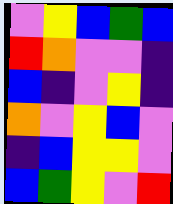[["violet", "yellow", "blue", "green", "blue"], ["red", "orange", "violet", "violet", "indigo"], ["blue", "indigo", "violet", "yellow", "indigo"], ["orange", "violet", "yellow", "blue", "violet"], ["indigo", "blue", "yellow", "yellow", "violet"], ["blue", "green", "yellow", "violet", "red"]]